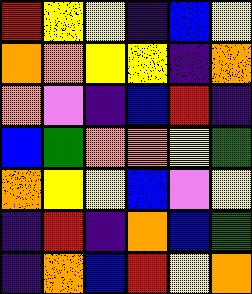[["red", "yellow", "yellow", "indigo", "blue", "yellow"], ["orange", "orange", "yellow", "yellow", "indigo", "orange"], ["orange", "violet", "indigo", "blue", "red", "indigo"], ["blue", "green", "orange", "orange", "yellow", "green"], ["orange", "yellow", "yellow", "blue", "violet", "yellow"], ["indigo", "red", "indigo", "orange", "blue", "green"], ["indigo", "orange", "blue", "red", "yellow", "orange"]]